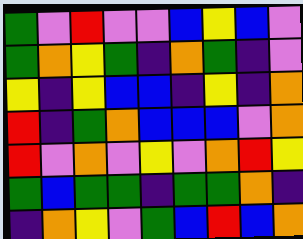[["green", "violet", "red", "violet", "violet", "blue", "yellow", "blue", "violet"], ["green", "orange", "yellow", "green", "indigo", "orange", "green", "indigo", "violet"], ["yellow", "indigo", "yellow", "blue", "blue", "indigo", "yellow", "indigo", "orange"], ["red", "indigo", "green", "orange", "blue", "blue", "blue", "violet", "orange"], ["red", "violet", "orange", "violet", "yellow", "violet", "orange", "red", "yellow"], ["green", "blue", "green", "green", "indigo", "green", "green", "orange", "indigo"], ["indigo", "orange", "yellow", "violet", "green", "blue", "red", "blue", "orange"]]